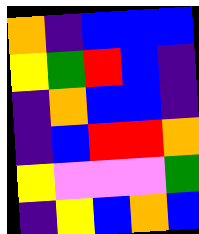[["orange", "indigo", "blue", "blue", "blue"], ["yellow", "green", "red", "blue", "indigo"], ["indigo", "orange", "blue", "blue", "indigo"], ["indigo", "blue", "red", "red", "orange"], ["yellow", "violet", "violet", "violet", "green"], ["indigo", "yellow", "blue", "orange", "blue"]]